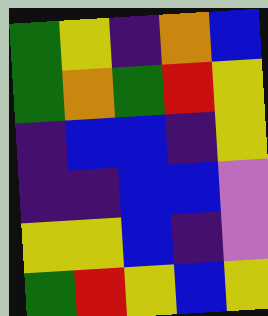[["green", "yellow", "indigo", "orange", "blue"], ["green", "orange", "green", "red", "yellow"], ["indigo", "blue", "blue", "indigo", "yellow"], ["indigo", "indigo", "blue", "blue", "violet"], ["yellow", "yellow", "blue", "indigo", "violet"], ["green", "red", "yellow", "blue", "yellow"]]